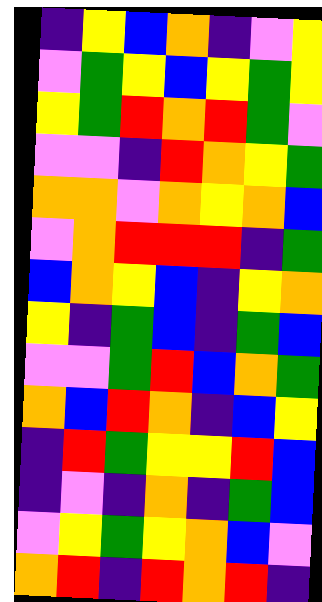[["indigo", "yellow", "blue", "orange", "indigo", "violet", "yellow"], ["violet", "green", "yellow", "blue", "yellow", "green", "yellow"], ["yellow", "green", "red", "orange", "red", "green", "violet"], ["violet", "violet", "indigo", "red", "orange", "yellow", "green"], ["orange", "orange", "violet", "orange", "yellow", "orange", "blue"], ["violet", "orange", "red", "red", "red", "indigo", "green"], ["blue", "orange", "yellow", "blue", "indigo", "yellow", "orange"], ["yellow", "indigo", "green", "blue", "indigo", "green", "blue"], ["violet", "violet", "green", "red", "blue", "orange", "green"], ["orange", "blue", "red", "orange", "indigo", "blue", "yellow"], ["indigo", "red", "green", "yellow", "yellow", "red", "blue"], ["indigo", "violet", "indigo", "orange", "indigo", "green", "blue"], ["violet", "yellow", "green", "yellow", "orange", "blue", "violet"], ["orange", "red", "indigo", "red", "orange", "red", "indigo"]]